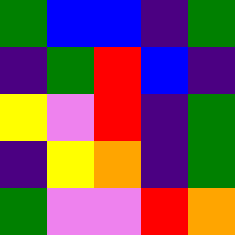[["green", "blue", "blue", "indigo", "green"], ["indigo", "green", "red", "blue", "indigo"], ["yellow", "violet", "red", "indigo", "green"], ["indigo", "yellow", "orange", "indigo", "green"], ["green", "violet", "violet", "red", "orange"]]